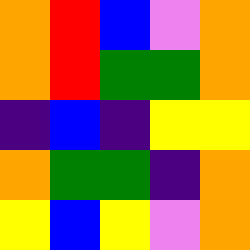[["orange", "red", "blue", "violet", "orange"], ["orange", "red", "green", "green", "orange"], ["indigo", "blue", "indigo", "yellow", "yellow"], ["orange", "green", "green", "indigo", "orange"], ["yellow", "blue", "yellow", "violet", "orange"]]